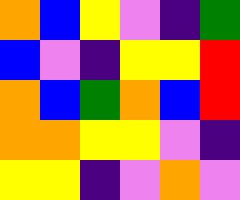[["orange", "blue", "yellow", "violet", "indigo", "green"], ["blue", "violet", "indigo", "yellow", "yellow", "red"], ["orange", "blue", "green", "orange", "blue", "red"], ["orange", "orange", "yellow", "yellow", "violet", "indigo"], ["yellow", "yellow", "indigo", "violet", "orange", "violet"]]